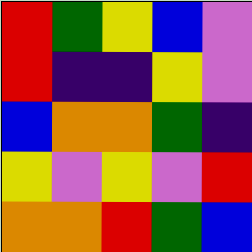[["red", "green", "yellow", "blue", "violet"], ["red", "indigo", "indigo", "yellow", "violet"], ["blue", "orange", "orange", "green", "indigo"], ["yellow", "violet", "yellow", "violet", "red"], ["orange", "orange", "red", "green", "blue"]]